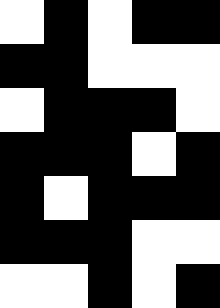[["white", "black", "white", "black", "black"], ["black", "black", "white", "white", "white"], ["white", "black", "black", "black", "white"], ["black", "black", "black", "white", "black"], ["black", "white", "black", "black", "black"], ["black", "black", "black", "white", "white"], ["white", "white", "black", "white", "black"]]